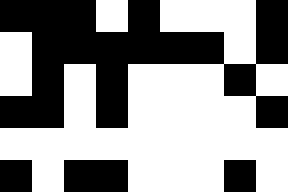[["black", "black", "black", "white", "black", "white", "white", "white", "black"], ["white", "black", "black", "black", "black", "black", "black", "white", "black"], ["white", "black", "white", "black", "white", "white", "white", "black", "white"], ["black", "black", "white", "black", "white", "white", "white", "white", "black"], ["white", "white", "white", "white", "white", "white", "white", "white", "white"], ["black", "white", "black", "black", "white", "white", "white", "black", "white"]]